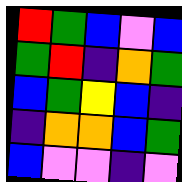[["red", "green", "blue", "violet", "blue"], ["green", "red", "indigo", "orange", "green"], ["blue", "green", "yellow", "blue", "indigo"], ["indigo", "orange", "orange", "blue", "green"], ["blue", "violet", "violet", "indigo", "violet"]]